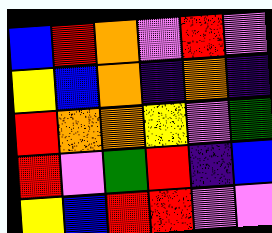[["blue", "red", "orange", "violet", "red", "violet"], ["yellow", "blue", "orange", "indigo", "orange", "indigo"], ["red", "orange", "orange", "yellow", "violet", "green"], ["red", "violet", "green", "red", "indigo", "blue"], ["yellow", "blue", "red", "red", "violet", "violet"]]